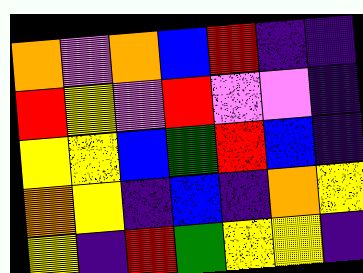[["orange", "violet", "orange", "blue", "red", "indigo", "indigo"], ["red", "yellow", "violet", "red", "violet", "violet", "indigo"], ["yellow", "yellow", "blue", "green", "red", "blue", "indigo"], ["orange", "yellow", "indigo", "blue", "indigo", "orange", "yellow"], ["yellow", "indigo", "red", "green", "yellow", "yellow", "indigo"]]